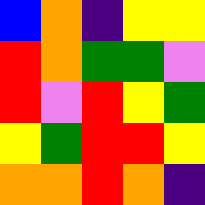[["blue", "orange", "indigo", "yellow", "yellow"], ["red", "orange", "green", "green", "violet"], ["red", "violet", "red", "yellow", "green"], ["yellow", "green", "red", "red", "yellow"], ["orange", "orange", "red", "orange", "indigo"]]